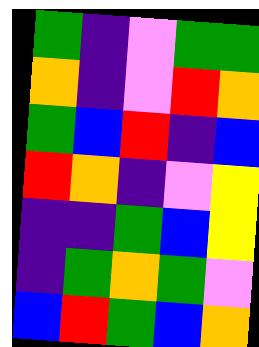[["green", "indigo", "violet", "green", "green"], ["orange", "indigo", "violet", "red", "orange"], ["green", "blue", "red", "indigo", "blue"], ["red", "orange", "indigo", "violet", "yellow"], ["indigo", "indigo", "green", "blue", "yellow"], ["indigo", "green", "orange", "green", "violet"], ["blue", "red", "green", "blue", "orange"]]